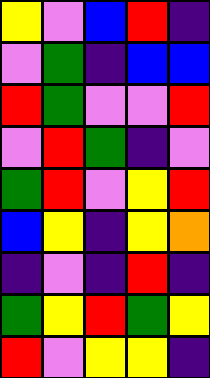[["yellow", "violet", "blue", "red", "indigo"], ["violet", "green", "indigo", "blue", "blue"], ["red", "green", "violet", "violet", "red"], ["violet", "red", "green", "indigo", "violet"], ["green", "red", "violet", "yellow", "red"], ["blue", "yellow", "indigo", "yellow", "orange"], ["indigo", "violet", "indigo", "red", "indigo"], ["green", "yellow", "red", "green", "yellow"], ["red", "violet", "yellow", "yellow", "indigo"]]